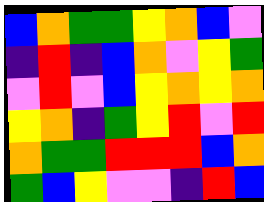[["blue", "orange", "green", "green", "yellow", "orange", "blue", "violet"], ["indigo", "red", "indigo", "blue", "orange", "violet", "yellow", "green"], ["violet", "red", "violet", "blue", "yellow", "orange", "yellow", "orange"], ["yellow", "orange", "indigo", "green", "yellow", "red", "violet", "red"], ["orange", "green", "green", "red", "red", "red", "blue", "orange"], ["green", "blue", "yellow", "violet", "violet", "indigo", "red", "blue"]]